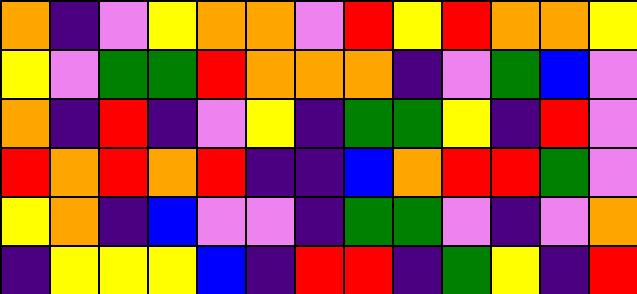[["orange", "indigo", "violet", "yellow", "orange", "orange", "violet", "red", "yellow", "red", "orange", "orange", "yellow"], ["yellow", "violet", "green", "green", "red", "orange", "orange", "orange", "indigo", "violet", "green", "blue", "violet"], ["orange", "indigo", "red", "indigo", "violet", "yellow", "indigo", "green", "green", "yellow", "indigo", "red", "violet"], ["red", "orange", "red", "orange", "red", "indigo", "indigo", "blue", "orange", "red", "red", "green", "violet"], ["yellow", "orange", "indigo", "blue", "violet", "violet", "indigo", "green", "green", "violet", "indigo", "violet", "orange"], ["indigo", "yellow", "yellow", "yellow", "blue", "indigo", "red", "red", "indigo", "green", "yellow", "indigo", "red"]]